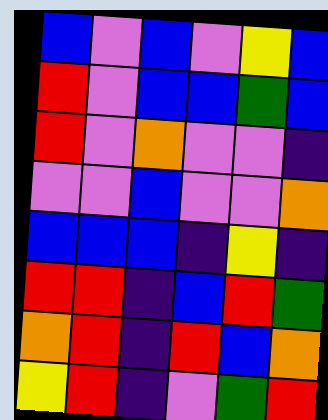[["blue", "violet", "blue", "violet", "yellow", "blue"], ["red", "violet", "blue", "blue", "green", "blue"], ["red", "violet", "orange", "violet", "violet", "indigo"], ["violet", "violet", "blue", "violet", "violet", "orange"], ["blue", "blue", "blue", "indigo", "yellow", "indigo"], ["red", "red", "indigo", "blue", "red", "green"], ["orange", "red", "indigo", "red", "blue", "orange"], ["yellow", "red", "indigo", "violet", "green", "red"]]